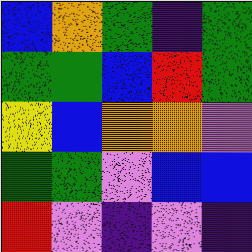[["blue", "orange", "green", "indigo", "green"], ["green", "green", "blue", "red", "green"], ["yellow", "blue", "orange", "orange", "violet"], ["green", "green", "violet", "blue", "blue"], ["red", "violet", "indigo", "violet", "indigo"]]